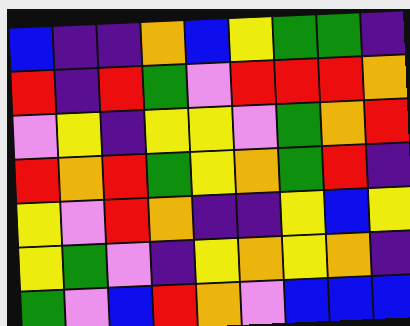[["blue", "indigo", "indigo", "orange", "blue", "yellow", "green", "green", "indigo"], ["red", "indigo", "red", "green", "violet", "red", "red", "red", "orange"], ["violet", "yellow", "indigo", "yellow", "yellow", "violet", "green", "orange", "red"], ["red", "orange", "red", "green", "yellow", "orange", "green", "red", "indigo"], ["yellow", "violet", "red", "orange", "indigo", "indigo", "yellow", "blue", "yellow"], ["yellow", "green", "violet", "indigo", "yellow", "orange", "yellow", "orange", "indigo"], ["green", "violet", "blue", "red", "orange", "violet", "blue", "blue", "blue"]]